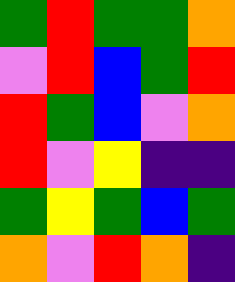[["green", "red", "green", "green", "orange"], ["violet", "red", "blue", "green", "red"], ["red", "green", "blue", "violet", "orange"], ["red", "violet", "yellow", "indigo", "indigo"], ["green", "yellow", "green", "blue", "green"], ["orange", "violet", "red", "orange", "indigo"]]